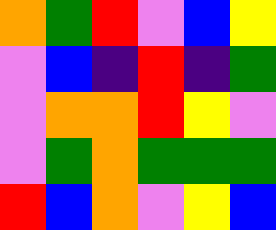[["orange", "green", "red", "violet", "blue", "yellow"], ["violet", "blue", "indigo", "red", "indigo", "green"], ["violet", "orange", "orange", "red", "yellow", "violet"], ["violet", "green", "orange", "green", "green", "green"], ["red", "blue", "orange", "violet", "yellow", "blue"]]